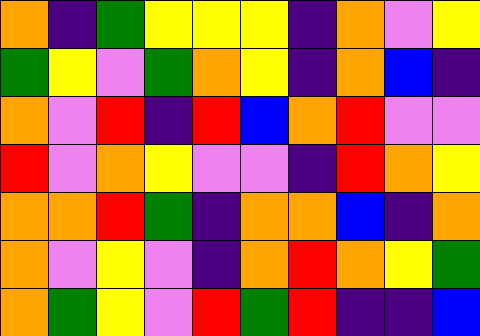[["orange", "indigo", "green", "yellow", "yellow", "yellow", "indigo", "orange", "violet", "yellow"], ["green", "yellow", "violet", "green", "orange", "yellow", "indigo", "orange", "blue", "indigo"], ["orange", "violet", "red", "indigo", "red", "blue", "orange", "red", "violet", "violet"], ["red", "violet", "orange", "yellow", "violet", "violet", "indigo", "red", "orange", "yellow"], ["orange", "orange", "red", "green", "indigo", "orange", "orange", "blue", "indigo", "orange"], ["orange", "violet", "yellow", "violet", "indigo", "orange", "red", "orange", "yellow", "green"], ["orange", "green", "yellow", "violet", "red", "green", "red", "indigo", "indigo", "blue"]]